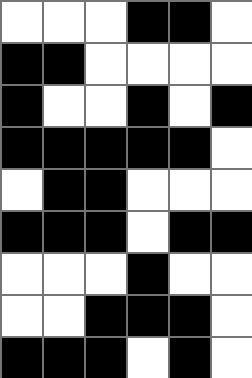[["white", "white", "white", "black", "black", "white"], ["black", "black", "white", "white", "white", "white"], ["black", "white", "white", "black", "white", "black"], ["black", "black", "black", "black", "black", "white"], ["white", "black", "black", "white", "white", "white"], ["black", "black", "black", "white", "black", "black"], ["white", "white", "white", "black", "white", "white"], ["white", "white", "black", "black", "black", "white"], ["black", "black", "black", "white", "black", "white"]]